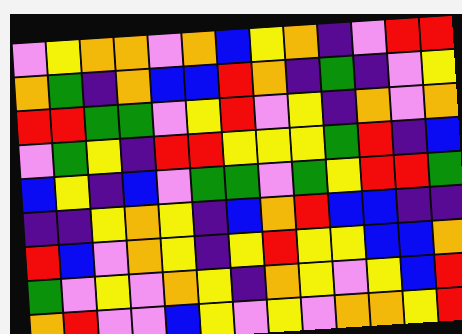[["violet", "yellow", "orange", "orange", "violet", "orange", "blue", "yellow", "orange", "indigo", "violet", "red", "red"], ["orange", "green", "indigo", "orange", "blue", "blue", "red", "orange", "indigo", "green", "indigo", "violet", "yellow"], ["red", "red", "green", "green", "violet", "yellow", "red", "violet", "yellow", "indigo", "orange", "violet", "orange"], ["violet", "green", "yellow", "indigo", "red", "red", "yellow", "yellow", "yellow", "green", "red", "indigo", "blue"], ["blue", "yellow", "indigo", "blue", "violet", "green", "green", "violet", "green", "yellow", "red", "red", "green"], ["indigo", "indigo", "yellow", "orange", "yellow", "indigo", "blue", "orange", "red", "blue", "blue", "indigo", "indigo"], ["red", "blue", "violet", "orange", "yellow", "indigo", "yellow", "red", "yellow", "yellow", "blue", "blue", "orange"], ["green", "violet", "yellow", "violet", "orange", "yellow", "indigo", "orange", "yellow", "violet", "yellow", "blue", "red"], ["orange", "red", "violet", "violet", "blue", "yellow", "violet", "yellow", "violet", "orange", "orange", "yellow", "red"]]